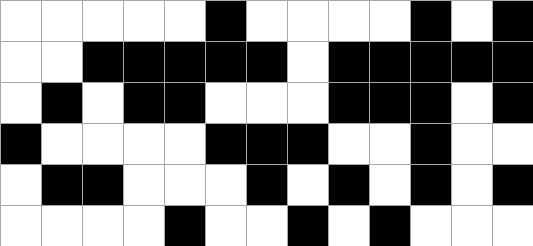[["white", "white", "white", "white", "white", "black", "white", "white", "white", "white", "black", "white", "black"], ["white", "white", "black", "black", "black", "black", "black", "white", "black", "black", "black", "black", "black"], ["white", "black", "white", "black", "black", "white", "white", "white", "black", "black", "black", "white", "black"], ["black", "white", "white", "white", "white", "black", "black", "black", "white", "white", "black", "white", "white"], ["white", "black", "black", "white", "white", "white", "black", "white", "black", "white", "black", "white", "black"], ["white", "white", "white", "white", "black", "white", "white", "black", "white", "black", "white", "white", "white"]]